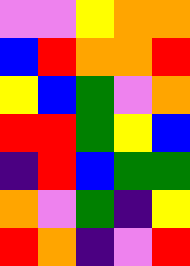[["violet", "violet", "yellow", "orange", "orange"], ["blue", "red", "orange", "orange", "red"], ["yellow", "blue", "green", "violet", "orange"], ["red", "red", "green", "yellow", "blue"], ["indigo", "red", "blue", "green", "green"], ["orange", "violet", "green", "indigo", "yellow"], ["red", "orange", "indigo", "violet", "red"]]